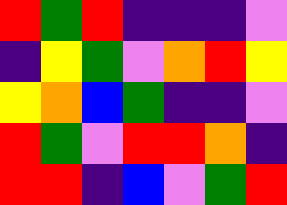[["red", "green", "red", "indigo", "indigo", "indigo", "violet"], ["indigo", "yellow", "green", "violet", "orange", "red", "yellow"], ["yellow", "orange", "blue", "green", "indigo", "indigo", "violet"], ["red", "green", "violet", "red", "red", "orange", "indigo"], ["red", "red", "indigo", "blue", "violet", "green", "red"]]